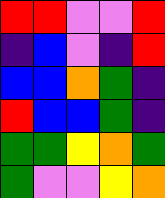[["red", "red", "violet", "violet", "red"], ["indigo", "blue", "violet", "indigo", "red"], ["blue", "blue", "orange", "green", "indigo"], ["red", "blue", "blue", "green", "indigo"], ["green", "green", "yellow", "orange", "green"], ["green", "violet", "violet", "yellow", "orange"]]